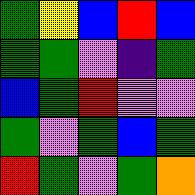[["green", "yellow", "blue", "red", "blue"], ["green", "green", "violet", "indigo", "green"], ["blue", "green", "red", "violet", "violet"], ["green", "violet", "green", "blue", "green"], ["red", "green", "violet", "green", "orange"]]